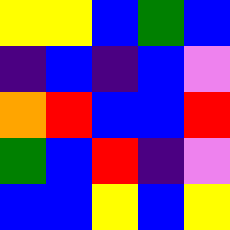[["yellow", "yellow", "blue", "green", "blue"], ["indigo", "blue", "indigo", "blue", "violet"], ["orange", "red", "blue", "blue", "red"], ["green", "blue", "red", "indigo", "violet"], ["blue", "blue", "yellow", "blue", "yellow"]]